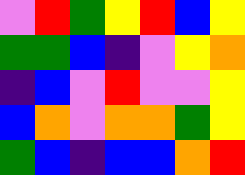[["violet", "red", "green", "yellow", "red", "blue", "yellow"], ["green", "green", "blue", "indigo", "violet", "yellow", "orange"], ["indigo", "blue", "violet", "red", "violet", "violet", "yellow"], ["blue", "orange", "violet", "orange", "orange", "green", "yellow"], ["green", "blue", "indigo", "blue", "blue", "orange", "red"]]